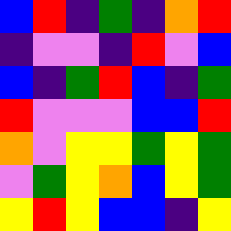[["blue", "red", "indigo", "green", "indigo", "orange", "red"], ["indigo", "violet", "violet", "indigo", "red", "violet", "blue"], ["blue", "indigo", "green", "red", "blue", "indigo", "green"], ["red", "violet", "violet", "violet", "blue", "blue", "red"], ["orange", "violet", "yellow", "yellow", "green", "yellow", "green"], ["violet", "green", "yellow", "orange", "blue", "yellow", "green"], ["yellow", "red", "yellow", "blue", "blue", "indigo", "yellow"]]